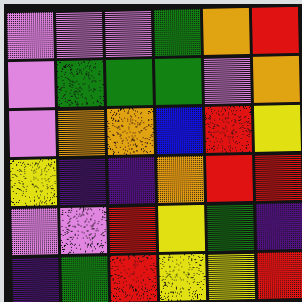[["violet", "violet", "violet", "green", "orange", "red"], ["violet", "green", "green", "green", "violet", "orange"], ["violet", "orange", "orange", "blue", "red", "yellow"], ["yellow", "indigo", "indigo", "orange", "red", "red"], ["violet", "violet", "red", "yellow", "green", "indigo"], ["indigo", "green", "red", "yellow", "yellow", "red"]]